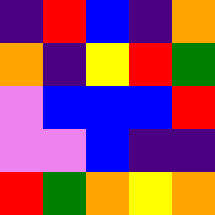[["indigo", "red", "blue", "indigo", "orange"], ["orange", "indigo", "yellow", "red", "green"], ["violet", "blue", "blue", "blue", "red"], ["violet", "violet", "blue", "indigo", "indigo"], ["red", "green", "orange", "yellow", "orange"]]